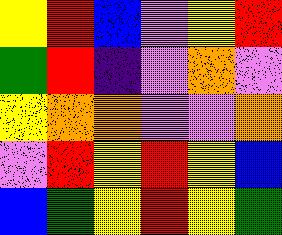[["yellow", "red", "blue", "violet", "yellow", "red"], ["green", "red", "indigo", "violet", "orange", "violet"], ["yellow", "orange", "orange", "violet", "violet", "orange"], ["violet", "red", "yellow", "red", "yellow", "blue"], ["blue", "green", "yellow", "red", "yellow", "green"]]